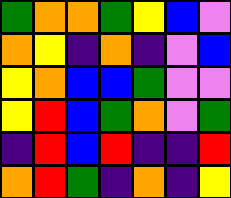[["green", "orange", "orange", "green", "yellow", "blue", "violet"], ["orange", "yellow", "indigo", "orange", "indigo", "violet", "blue"], ["yellow", "orange", "blue", "blue", "green", "violet", "violet"], ["yellow", "red", "blue", "green", "orange", "violet", "green"], ["indigo", "red", "blue", "red", "indigo", "indigo", "red"], ["orange", "red", "green", "indigo", "orange", "indigo", "yellow"]]